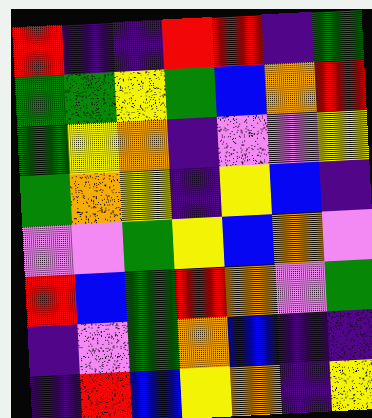[["red", "indigo", "indigo", "red", "red", "indigo", "green"], ["green", "green", "yellow", "green", "blue", "orange", "red"], ["green", "yellow", "orange", "indigo", "violet", "violet", "yellow"], ["green", "orange", "yellow", "indigo", "yellow", "blue", "indigo"], ["violet", "violet", "green", "yellow", "blue", "orange", "violet"], ["red", "blue", "green", "red", "orange", "violet", "green"], ["indigo", "violet", "green", "orange", "blue", "indigo", "indigo"], ["indigo", "red", "blue", "yellow", "orange", "indigo", "yellow"]]